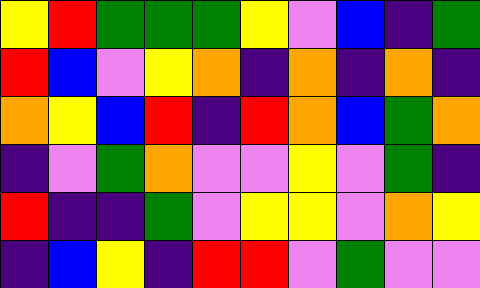[["yellow", "red", "green", "green", "green", "yellow", "violet", "blue", "indigo", "green"], ["red", "blue", "violet", "yellow", "orange", "indigo", "orange", "indigo", "orange", "indigo"], ["orange", "yellow", "blue", "red", "indigo", "red", "orange", "blue", "green", "orange"], ["indigo", "violet", "green", "orange", "violet", "violet", "yellow", "violet", "green", "indigo"], ["red", "indigo", "indigo", "green", "violet", "yellow", "yellow", "violet", "orange", "yellow"], ["indigo", "blue", "yellow", "indigo", "red", "red", "violet", "green", "violet", "violet"]]